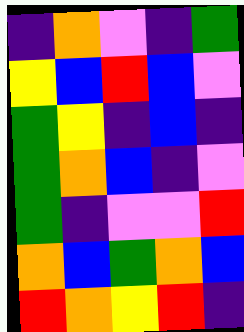[["indigo", "orange", "violet", "indigo", "green"], ["yellow", "blue", "red", "blue", "violet"], ["green", "yellow", "indigo", "blue", "indigo"], ["green", "orange", "blue", "indigo", "violet"], ["green", "indigo", "violet", "violet", "red"], ["orange", "blue", "green", "orange", "blue"], ["red", "orange", "yellow", "red", "indigo"]]